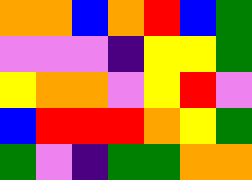[["orange", "orange", "blue", "orange", "red", "blue", "green"], ["violet", "violet", "violet", "indigo", "yellow", "yellow", "green"], ["yellow", "orange", "orange", "violet", "yellow", "red", "violet"], ["blue", "red", "red", "red", "orange", "yellow", "green"], ["green", "violet", "indigo", "green", "green", "orange", "orange"]]